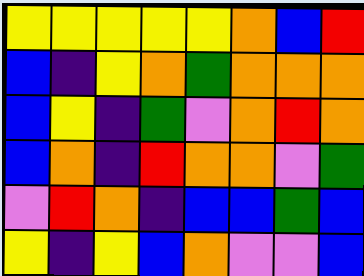[["yellow", "yellow", "yellow", "yellow", "yellow", "orange", "blue", "red"], ["blue", "indigo", "yellow", "orange", "green", "orange", "orange", "orange"], ["blue", "yellow", "indigo", "green", "violet", "orange", "red", "orange"], ["blue", "orange", "indigo", "red", "orange", "orange", "violet", "green"], ["violet", "red", "orange", "indigo", "blue", "blue", "green", "blue"], ["yellow", "indigo", "yellow", "blue", "orange", "violet", "violet", "blue"]]